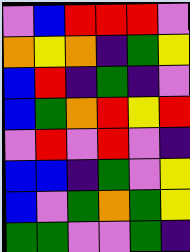[["violet", "blue", "red", "red", "red", "violet"], ["orange", "yellow", "orange", "indigo", "green", "yellow"], ["blue", "red", "indigo", "green", "indigo", "violet"], ["blue", "green", "orange", "red", "yellow", "red"], ["violet", "red", "violet", "red", "violet", "indigo"], ["blue", "blue", "indigo", "green", "violet", "yellow"], ["blue", "violet", "green", "orange", "green", "yellow"], ["green", "green", "violet", "violet", "green", "indigo"]]